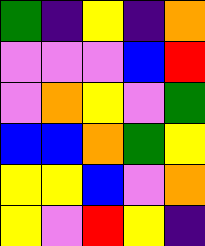[["green", "indigo", "yellow", "indigo", "orange"], ["violet", "violet", "violet", "blue", "red"], ["violet", "orange", "yellow", "violet", "green"], ["blue", "blue", "orange", "green", "yellow"], ["yellow", "yellow", "blue", "violet", "orange"], ["yellow", "violet", "red", "yellow", "indigo"]]